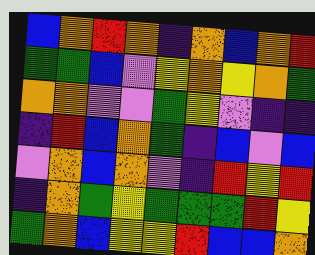[["blue", "orange", "red", "orange", "indigo", "orange", "blue", "orange", "red"], ["green", "green", "blue", "violet", "yellow", "orange", "yellow", "orange", "green"], ["orange", "orange", "violet", "violet", "green", "yellow", "violet", "indigo", "indigo"], ["indigo", "red", "blue", "orange", "green", "indigo", "blue", "violet", "blue"], ["violet", "orange", "blue", "orange", "violet", "indigo", "red", "yellow", "red"], ["indigo", "orange", "green", "yellow", "green", "green", "green", "red", "yellow"], ["green", "orange", "blue", "yellow", "yellow", "red", "blue", "blue", "orange"]]